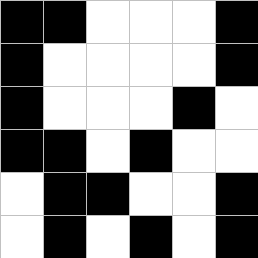[["black", "black", "white", "white", "white", "black"], ["black", "white", "white", "white", "white", "black"], ["black", "white", "white", "white", "black", "white"], ["black", "black", "white", "black", "white", "white"], ["white", "black", "black", "white", "white", "black"], ["white", "black", "white", "black", "white", "black"]]